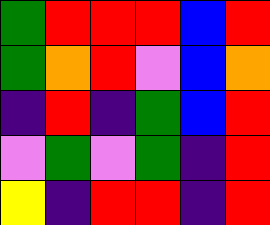[["green", "red", "red", "red", "blue", "red"], ["green", "orange", "red", "violet", "blue", "orange"], ["indigo", "red", "indigo", "green", "blue", "red"], ["violet", "green", "violet", "green", "indigo", "red"], ["yellow", "indigo", "red", "red", "indigo", "red"]]